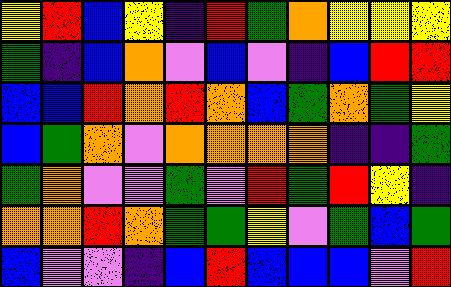[["yellow", "red", "blue", "yellow", "indigo", "red", "green", "orange", "yellow", "yellow", "yellow"], ["green", "indigo", "blue", "orange", "violet", "blue", "violet", "indigo", "blue", "red", "red"], ["blue", "blue", "red", "orange", "red", "orange", "blue", "green", "orange", "green", "yellow"], ["blue", "green", "orange", "violet", "orange", "orange", "orange", "orange", "indigo", "indigo", "green"], ["green", "orange", "violet", "violet", "green", "violet", "red", "green", "red", "yellow", "indigo"], ["orange", "orange", "red", "orange", "green", "green", "yellow", "violet", "green", "blue", "green"], ["blue", "violet", "violet", "indigo", "blue", "red", "blue", "blue", "blue", "violet", "red"]]